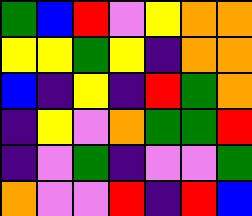[["green", "blue", "red", "violet", "yellow", "orange", "orange"], ["yellow", "yellow", "green", "yellow", "indigo", "orange", "orange"], ["blue", "indigo", "yellow", "indigo", "red", "green", "orange"], ["indigo", "yellow", "violet", "orange", "green", "green", "red"], ["indigo", "violet", "green", "indigo", "violet", "violet", "green"], ["orange", "violet", "violet", "red", "indigo", "red", "blue"]]